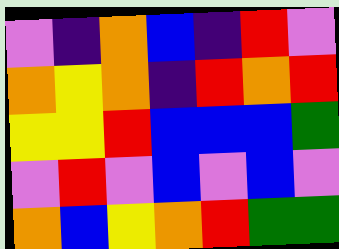[["violet", "indigo", "orange", "blue", "indigo", "red", "violet"], ["orange", "yellow", "orange", "indigo", "red", "orange", "red"], ["yellow", "yellow", "red", "blue", "blue", "blue", "green"], ["violet", "red", "violet", "blue", "violet", "blue", "violet"], ["orange", "blue", "yellow", "orange", "red", "green", "green"]]